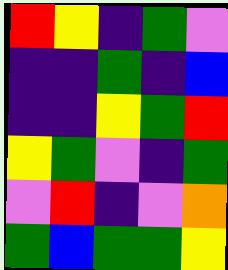[["red", "yellow", "indigo", "green", "violet"], ["indigo", "indigo", "green", "indigo", "blue"], ["indigo", "indigo", "yellow", "green", "red"], ["yellow", "green", "violet", "indigo", "green"], ["violet", "red", "indigo", "violet", "orange"], ["green", "blue", "green", "green", "yellow"]]